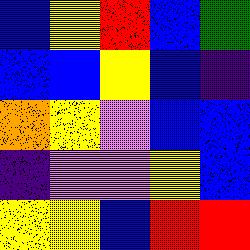[["blue", "yellow", "red", "blue", "green"], ["blue", "blue", "yellow", "blue", "indigo"], ["orange", "yellow", "violet", "blue", "blue"], ["indigo", "violet", "violet", "yellow", "blue"], ["yellow", "yellow", "blue", "red", "red"]]